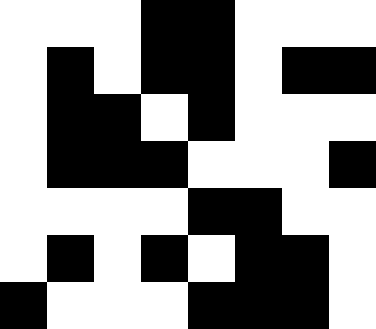[["white", "white", "white", "black", "black", "white", "white", "white"], ["white", "black", "white", "black", "black", "white", "black", "black"], ["white", "black", "black", "white", "black", "white", "white", "white"], ["white", "black", "black", "black", "white", "white", "white", "black"], ["white", "white", "white", "white", "black", "black", "white", "white"], ["white", "black", "white", "black", "white", "black", "black", "white"], ["black", "white", "white", "white", "black", "black", "black", "white"]]